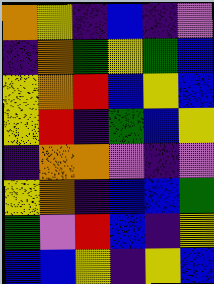[["orange", "yellow", "indigo", "blue", "indigo", "violet"], ["indigo", "orange", "green", "yellow", "green", "blue"], ["yellow", "orange", "red", "blue", "yellow", "blue"], ["yellow", "red", "indigo", "green", "blue", "yellow"], ["indigo", "orange", "orange", "violet", "indigo", "violet"], ["yellow", "orange", "indigo", "blue", "blue", "green"], ["green", "violet", "red", "blue", "indigo", "yellow"], ["blue", "blue", "yellow", "indigo", "yellow", "blue"]]